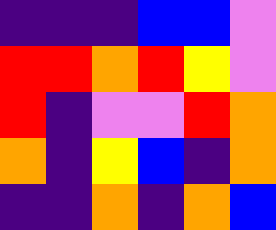[["indigo", "indigo", "indigo", "blue", "blue", "violet"], ["red", "red", "orange", "red", "yellow", "violet"], ["red", "indigo", "violet", "violet", "red", "orange"], ["orange", "indigo", "yellow", "blue", "indigo", "orange"], ["indigo", "indigo", "orange", "indigo", "orange", "blue"]]